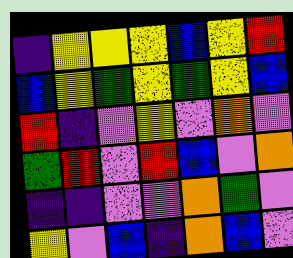[["indigo", "yellow", "yellow", "yellow", "blue", "yellow", "red"], ["blue", "yellow", "green", "yellow", "green", "yellow", "blue"], ["red", "indigo", "violet", "yellow", "violet", "orange", "violet"], ["green", "red", "violet", "red", "blue", "violet", "orange"], ["indigo", "indigo", "violet", "violet", "orange", "green", "violet"], ["yellow", "violet", "blue", "indigo", "orange", "blue", "violet"]]